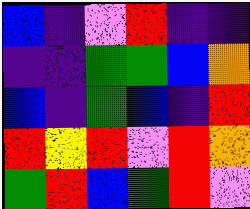[["blue", "indigo", "violet", "red", "indigo", "indigo"], ["indigo", "indigo", "green", "green", "blue", "orange"], ["blue", "indigo", "green", "blue", "indigo", "red"], ["red", "yellow", "red", "violet", "red", "orange"], ["green", "red", "blue", "green", "red", "violet"]]